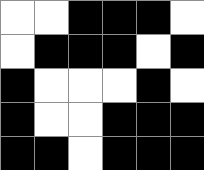[["white", "white", "black", "black", "black", "white"], ["white", "black", "black", "black", "white", "black"], ["black", "white", "white", "white", "black", "white"], ["black", "white", "white", "black", "black", "black"], ["black", "black", "white", "black", "black", "black"]]